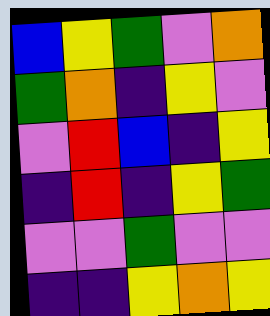[["blue", "yellow", "green", "violet", "orange"], ["green", "orange", "indigo", "yellow", "violet"], ["violet", "red", "blue", "indigo", "yellow"], ["indigo", "red", "indigo", "yellow", "green"], ["violet", "violet", "green", "violet", "violet"], ["indigo", "indigo", "yellow", "orange", "yellow"]]